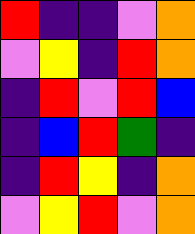[["red", "indigo", "indigo", "violet", "orange"], ["violet", "yellow", "indigo", "red", "orange"], ["indigo", "red", "violet", "red", "blue"], ["indigo", "blue", "red", "green", "indigo"], ["indigo", "red", "yellow", "indigo", "orange"], ["violet", "yellow", "red", "violet", "orange"]]